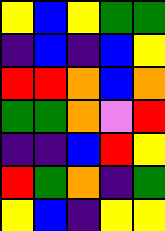[["yellow", "blue", "yellow", "green", "green"], ["indigo", "blue", "indigo", "blue", "yellow"], ["red", "red", "orange", "blue", "orange"], ["green", "green", "orange", "violet", "red"], ["indigo", "indigo", "blue", "red", "yellow"], ["red", "green", "orange", "indigo", "green"], ["yellow", "blue", "indigo", "yellow", "yellow"]]